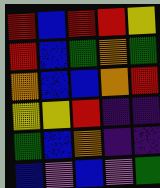[["red", "blue", "red", "red", "yellow"], ["red", "blue", "green", "orange", "green"], ["orange", "blue", "blue", "orange", "red"], ["yellow", "yellow", "red", "indigo", "indigo"], ["green", "blue", "orange", "indigo", "indigo"], ["blue", "violet", "blue", "violet", "green"]]